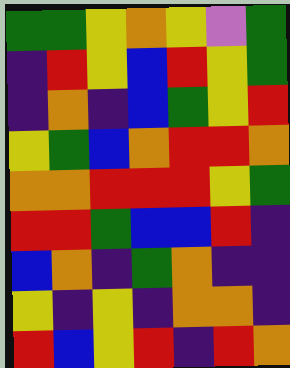[["green", "green", "yellow", "orange", "yellow", "violet", "green"], ["indigo", "red", "yellow", "blue", "red", "yellow", "green"], ["indigo", "orange", "indigo", "blue", "green", "yellow", "red"], ["yellow", "green", "blue", "orange", "red", "red", "orange"], ["orange", "orange", "red", "red", "red", "yellow", "green"], ["red", "red", "green", "blue", "blue", "red", "indigo"], ["blue", "orange", "indigo", "green", "orange", "indigo", "indigo"], ["yellow", "indigo", "yellow", "indigo", "orange", "orange", "indigo"], ["red", "blue", "yellow", "red", "indigo", "red", "orange"]]